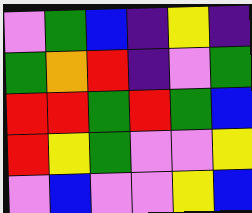[["violet", "green", "blue", "indigo", "yellow", "indigo"], ["green", "orange", "red", "indigo", "violet", "green"], ["red", "red", "green", "red", "green", "blue"], ["red", "yellow", "green", "violet", "violet", "yellow"], ["violet", "blue", "violet", "violet", "yellow", "blue"]]